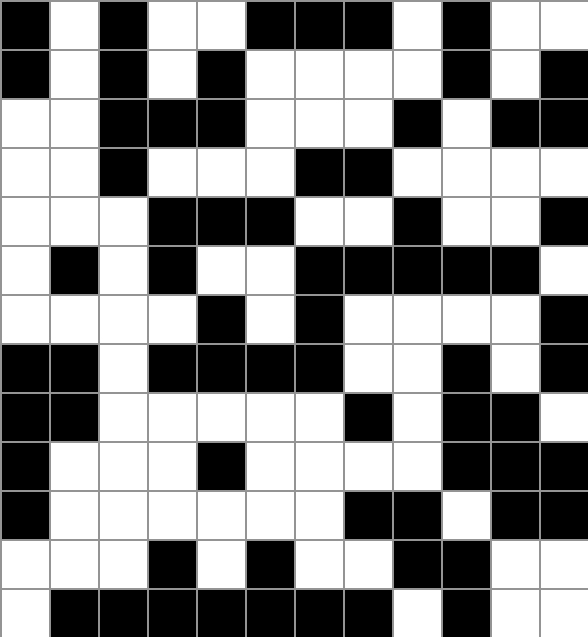[["black", "white", "black", "white", "white", "black", "black", "black", "white", "black", "white", "white"], ["black", "white", "black", "white", "black", "white", "white", "white", "white", "black", "white", "black"], ["white", "white", "black", "black", "black", "white", "white", "white", "black", "white", "black", "black"], ["white", "white", "black", "white", "white", "white", "black", "black", "white", "white", "white", "white"], ["white", "white", "white", "black", "black", "black", "white", "white", "black", "white", "white", "black"], ["white", "black", "white", "black", "white", "white", "black", "black", "black", "black", "black", "white"], ["white", "white", "white", "white", "black", "white", "black", "white", "white", "white", "white", "black"], ["black", "black", "white", "black", "black", "black", "black", "white", "white", "black", "white", "black"], ["black", "black", "white", "white", "white", "white", "white", "black", "white", "black", "black", "white"], ["black", "white", "white", "white", "black", "white", "white", "white", "white", "black", "black", "black"], ["black", "white", "white", "white", "white", "white", "white", "black", "black", "white", "black", "black"], ["white", "white", "white", "black", "white", "black", "white", "white", "black", "black", "white", "white"], ["white", "black", "black", "black", "black", "black", "black", "black", "white", "black", "white", "white"]]